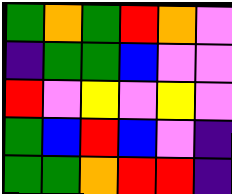[["green", "orange", "green", "red", "orange", "violet"], ["indigo", "green", "green", "blue", "violet", "violet"], ["red", "violet", "yellow", "violet", "yellow", "violet"], ["green", "blue", "red", "blue", "violet", "indigo"], ["green", "green", "orange", "red", "red", "indigo"]]